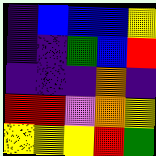[["indigo", "blue", "blue", "blue", "yellow"], ["indigo", "indigo", "green", "blue", "red"], ["indigo", "indigo", "indigo", "orange", "indigo"], ["red", "red", "violet", "orange", "yellow"], ["yellow", "yellow", "yellow", "red", "green"]]